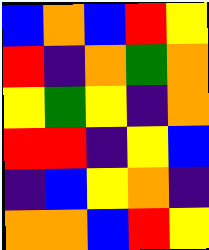[["blue", "orange", "blue", "red", "yellow"], ["red", "indigo", "orange", "green", "orange"], ["yellow", "green", "yellow", "indigo", "orange"], ["red", "red", "indigo", "yellow", "blue"], ["indigo", "blue", "yellow", "orange", "indigo"], ["orange", "orange", "blue", "red", "yellow"]]